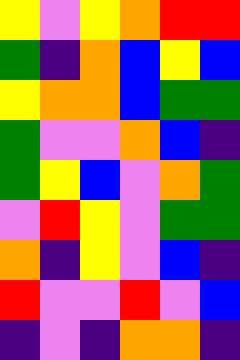[["yellow", "violet", "yellow", "orange", "red", "red"], ["green", "indigo", "orange", "blue", "yellow", "blue"], ["yellow", "orange", "orange", "blue", "green", "green"], ["green", "violet", "violet", "orange", "blue", "indigo"], ["green", "yellow", "blue", "violet", "orange", "green"], ["violet", "red", "yellow", "violet", "green", "green"], ["orange", "indigo", "yellow", "violet", "blue", "indigo"], ["red", "violet", "violet", "red", "violet", "blue"], ["indigo", "violet", "indigo", "orange", "orange", "indigo"]]